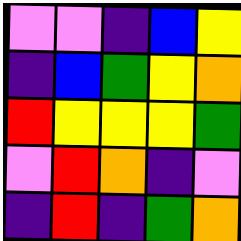[["violet", "violet", "indigo", "blue", "yellow"], ["indigo", "blue", "green", "yellow", "orange"], ["red", "yellow", "yellow", "yellow", "green"], ["violet", "red", "orange", "indigo", "violet"], ["indigo", "red", "indigo", "green", "orange"]]